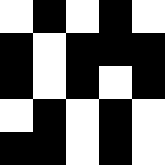[["white", "black", "white", "black", "white"], ["black", "white", "black", "black", "black"], ["black", "white", "black", "white", "black"], ["white", "black", "white", "black", "white"], ["black", "black", "white", "black", "white"]]